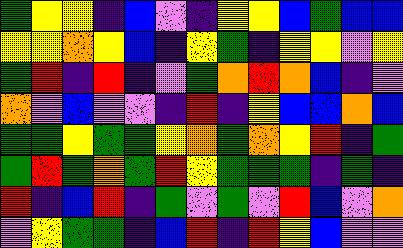[["green", "yellow", "yellow", "indigo", "blue", "violet", "indigo", "yellow", "yellow", "blue", "green", "blue", "blue"], ["yellow", "yellow", "orange", "yellow", "blue", "indigo", "yellow", "green", "indigo", "yellow", "yellow", "violet", "yellow"], ["green", "red", "indigo", "red", "indigo", "violet", "green", "orange", "red", "orange", "blue", "indigo", "violet"], ["orange", "violet", "blue", "violet", "violet", "indigo", "red", "indigo", "yellow", "blue", "blue", "orange", "blue"], ["green", "green", "yellow", "green", "green", "yellow", "orange", "green", "orange", "yellow", "red", "indigo", "green"], ["green", "red", "green", "orange", "green", "red", "yellow", "green", "green", "green", "indigo", "green", "indigo"], ["red", "indigo", "blue", "red", "indigo", "green", "violet", "green", "violet", "red", "blue", "violet", "orange"], ["violet", "yellow", "green", "green", "indigo", "blue", "red", "indigo", "red", "yellow", "blue", "violet", "violet"]]